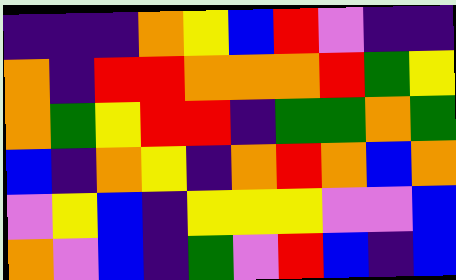[["indigo", "indigo", "indigo", "orange", "yellow", "blue", "red", "violet", "indigo", "indigo"], ["orange", "indigo", "red", "red", "orange", "orange", "orange", "red", "green", "yellow"], ["orange", "green", "yellow", "red", "red", "indigo", "green", "green", "orange", "green"], ["blue", "indigo", "orange", "yellow", "indigo", "orange", "red", "orange", "blue", "orange"], ["violet", "yellow", "blue", "indigo", "yellow", "yellow", "yellow", "violet", "violet", "blue"], ["orange", "violet", "blue", "indigo", "green", "violet", "red", "blue", "indigo", "blue"]]